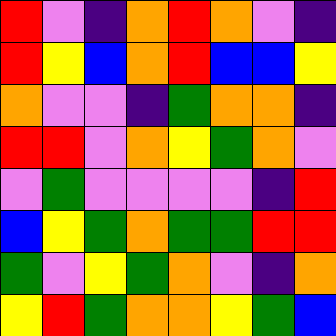[["red", "violet", "indigo", "orange", "red", "orange", "violet", "indigo"], ["red", "yellow", "blue", "orange", "red", "blue", "blue", "yellow"], ["orange", "violet", "violet", "indigo", "green", "orange", "orange", "indigo"], ["red", "red", "violet", "orange", "yellow", "green", "orange", "violet"], ["violet", "green", "violet", "violet", "violet", "violet", "indigo", "red"], ["blue", "yellow", "green", "orange", "green", "green", "red", "red"], ["green", "violet", "yellow", "green", "orange", "violet", "indigo", "orange"], ["yellow", "red", "green", "orange", "orange", "yellow", "green", "blue"]]